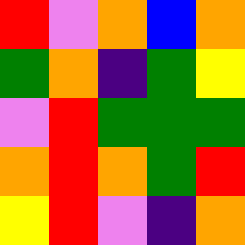[["red", "violet", "orange", "blue", "orange"], ["green", "orange", "indigo", "green", "yellow"], ["violet", "red", "green", "green", "green"], ["orange", "red", "orange", "green", "red"], ["yellow", "red", "violet", "indigo", "orange"]]